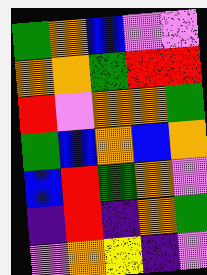[["green", "orange", "blue", "violet", "violet"], ["orange", "orange", "green", "red", "red"], ["red", "violet", "orange", "orange", "green"], ["green", "blue", "orange", "blue", "orange"], ["blue", "red", "green", "orange", "violet"], ["indigo", "red", "indigo", "orange", "green"], ["violet", "orange", "yellow", "indigo", "violet"]]